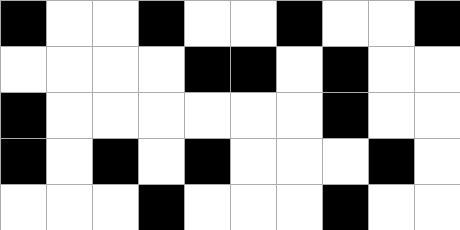[["black", "white", "white", "black", "white", "white", "black", "white", "white", "black"], ["white", "white", "white", "white", "black", "black", "white", "black", "white", "white"], ["black", "white", "white", "white", "white", "white", "white", "black", "white", "white"], ["black", "white", "black", "white", "black", "white", "white", "white", "black", "white"], ["white", "white", "white", "black", "white", "white", "white", "black", "white", "white"]]